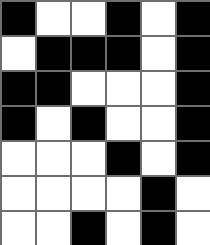[["black", "white", "white", "black", "white", "black"], ["white", "black", "black", "black", "white", "black"], ["black", "black", "white", "white", "white", "black"], ["black", "white", "black", "white", "white", "black"], ["white", "white", "white", "black", "white", "black"], ["white", "white", "white", "white", "black", "white"], ["white", "white", "black", "white", "black", "white"]]